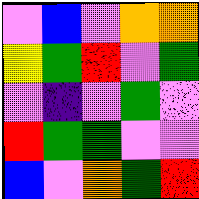[["violet", "blue", "violet", "orange", "orange"], ["yellow", "green", "red", "violet", "green"], ["violet", "indigo", "violet", "green", "violet"], ["red", "green", "green", "violet", "violet"], ["blue", "violet", "orange", "green", "red"]]